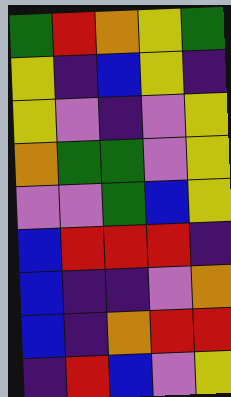[["green", "red", "orange", "yellow", "green"], ["yellow", "indigo", "blue", "yellow", "indigo"], ["yellow", "violet", "indigo", "violet", "yellow"], ["orange", "green", "green", "violet", "yellow"], ["violet", "violet", "green", "blue", "yellow"], ["blue", "red", "red", "red", "indigo"], ["blue", "indigo", "indigo", "violet", "orange"], ["blue", "indigo", "orange", "red", "red"], ["indigo", "red", "blue", "violet", "yellow"]]